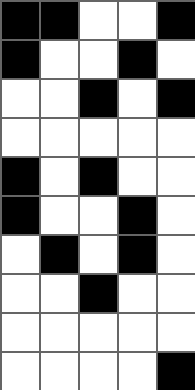[["black", "black", "white", "white", "black"], ["black", "white", "white", "black", "white"], ["white", "white", "black", "white", "black"], ["white", "white", "white", "white", "white"], ["black", "white", "black", "white", "white"], ["black", "white", "white", "black", "white"], ["white", "black", "white", "black", "white"], ["white", "white", "black", "white", "white"], ["white", "white", "white", "white", "white"], ["white", "white", "white", "white", "black"]]